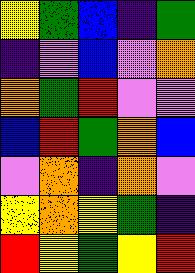[["yellow", "green", "blue", "indigo", "green"], ["indigo", "violet", "blue", "violet", "orange"], ["orange", "green", "red", "violet", "violet"], ["blue", "red", "green", "orange", "blue"], ["violet", "orange", "indigo", "orange", "violet"], ["yellow", "orange", "yellow", "green", "indigo"], ["red", "yellow", "green", "yellow", "red"]]